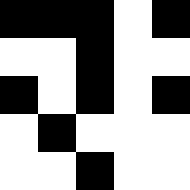[["black", "black", "black", "white", "black"], ["white", "white", "black", "white", "white"], ["black", "white", "black", "white", "black"], ["white", "black", "white", "white", "white"], ["white", "white", "black", "white", "white"]]